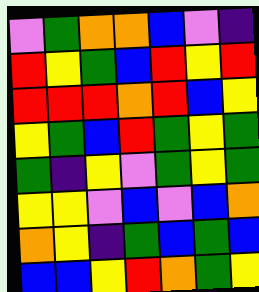[["violet", "green", "orange", "orange", "blue", "violet", "indigo"], ["red", "yellow", "green", "blue", "red", "yellow", "red"], ["red", "red", "red", "orange", "red", "blue", "yellow"], ["yellow", "green", "blue", "red", "green", "yellow", "green"], ["green", "indigo", "yellow", "violet", "green", "yellow", "green"], ["yellow", "yellow", "violet", "blue", "violet", "blue", "orange"], ["orange", "yellow", "indigo", "green", "blue", "green", "blue"], ["blue", "blue", "yellow", "red", "orange", "green", "yellow"]]